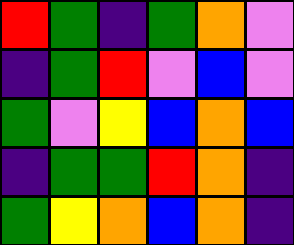[["red", "green", "indigo", "green", "orange", "violet"], ["indigo", "green", "red", "violet", "blue", "violet"], ["green", "violet", "yellow", "blue", "orange", "blue"], ["indigo", "green", "green", "red", "orange", "indigo"], ["green", "yellow", "orange", "blue", "orange", "indigo"]]